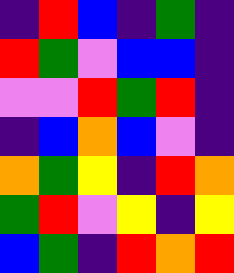[["indigo", "red", "blue", "indigo", "green", "indigo"], ["red", "green", "violet", "blue", "blue", "indigo"], ["violet", "violet", "red", "green", "red", "indigo"], ["indigo", "blue", "orange", "blue", "violet", "indigo"], ["orange", "green", "yellow", "indigo", "red", "orange"], ["green", "red", "violet", "yellow", "indigo", "yellow"], ["blue", "green", "indigo", "red", "orange", "red"]]